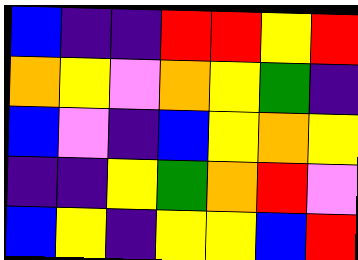[["blue", "indigo", "indigo", "red", "red", "yellow", "red"], ["orange", "yellow", "violet", "orange", "yellow", "green", "indigo"], ["blue", "violet", "indigo", "blue", "yellow", "orange", "yellow"], ["indigo", "indigo", "yellow", "green", "orange", "red", "violet"], ["blue", "yellow", "indigo", "yellow", "yellow", "blue", "red"]]